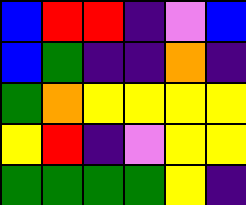[["blue", "red", "red", "indigo", "violet", "blue"], ["blue", "green", "indigo", "indigo", "orange", "indigo"], ["green", "orange", "yellow", "yellow", "yellow", "yellow"], ["yellow", "red", "indigo", "violet", "yellow", "yellow"], ["green", "green", "green", "green", "yellow", "indigo"]]